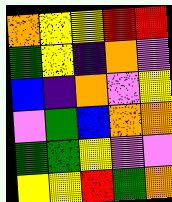[["orange", "yellow", "yellow", "red", "red"], ["green", "yellow", "indigo", "orange", "violet"], ["blue", "indigo", "orange", "violet", "yellow"], ["violet", "green", "blue", "orange", "orange"], ["green", "green", "yellow", "violet", "violet"], ["yellow", "yellow", "red", "green", "orange"]]